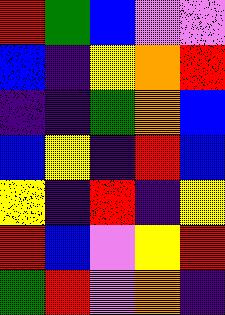[["red", "green", "blue", "violet", "violet"], ["blue", "indigo", "yellow", "orange", "red"], ["indigo", "indigo", "green", "orange", "blue"], ["blue", "yellow", "indigo", "red", "blue"], ["yellow", "indigo", "red", "indigo", "yellow"], ["red", "blue", "violet", "yellow", "red"], ["green", "red", "violet", "orange", "indigo"]]